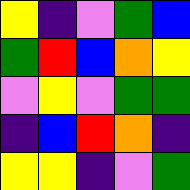[["yellow", "indigo", "violet", "green", "blue"], ["green", "red", "blue", "orange", "yellow"], ["violet", "yellow", "violet", "green", "green"], ["indigo", "blue", "red", "orange", "indigo"], ["yellow", "yellow", "indigo", "violet", "green"]]